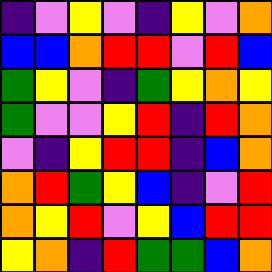[["indigo", "violet", "yellow", "violet", "indigo", "yellow", "violet", "orange"], ["blue", "blue", "orange", "red", "red", "violet", "red", "blue"], ["green", "yellow", "violet", "indigo", "green", "yellow", "orange", "yellow"], ["green", "violet", "violet", "yellow", "red", "indigo", "red", "orange"], ["violet", "indigo", "yellow", "red", "red", "indigo", "blue", "orange"], ["orange", "red", "green", "yellow", "blue", "indigo", "violet", "red"], ["orange", "yellow", "red", "violet", "yellow", "blue", "red", "red"], ["yellow", "orange", "indigo", "red", "green", "green", "blue", "orange"]]